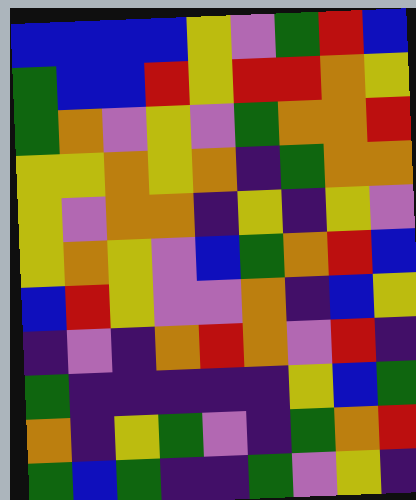[["blue", "blue", "blue", "blue", "yellow", "violet", "green", "red", "blue"], ["green", "blue", "blue", "red", "yellow", "red", "red", "orange", "yellow"], ["green", "orange", "violet", "yellow", "violet", "green", "orange", "orange", "red"], ["yellow", "yellow", "orange", "yellow", "orange", "indigo", "green", "orange", "orange"], ["yellow", "violet", "orange", "orange", "indigo", "yellow", "indigo", "yellow", "violet"], ["yellow", "orange", "yellow", "violet", "blue", "green", "orange", "red", "blue"], ["blue", "red", "yellow", "violet", "violet", "orange", "indigo", "blue", "yellow"], ["indigo", "violet", "indigo", "orange", "red", "orange", "violet", "red", "indigo"], ["green", "indigo", "indigo", "indigo", "indigo", "indigo", "yellow", "blue", "green"], ["orange", "indigo", "yellow", "green", "violet", "indigo", "green", "orange", "red"], ["green", "blue", "green", "indigo", "indigo", "green", "violet", "yellow", "indigo"]]